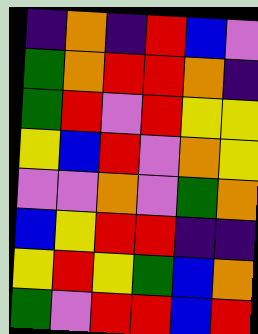[["indigo", "orange", "indigo", "red", "blue", "violet"], ["green", "orange", "red", "red", "orange", "indigo"], ["green", "red", "violet", "red", "yellow", "yellow"], ["yellow", "blue", "red", "violet", "orange", "yellow"], ["violet", "violet", "orange", "violet", "green", "orange"], ["blue", "yellow", "red", "red", "indigo", "indigo"], ["yellow", "red", "yellow", "green", "blue", "orange"], ["green", "violet", "red", "red", "blue", "red"]]